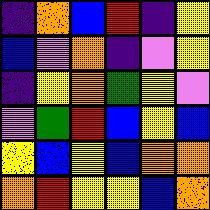[["indigo", "orange", "blue", "red", "indigo", "yellow"], ["blue", "violet", "orange", "indigo", "violet", "yellow"], ["indigo", "yellow", "orange", "green", "yellow", "violet"], ["violet", "green", "red", "blue", "yellow", "blue"], ["yellow", "blue", "yellow", "blue", "orange", "orange"], ["orange", "red", "yellow", "yellow", "blue", "orange"]]